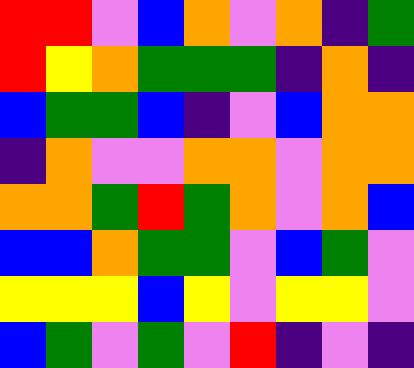[["red", "red", "violet", "blue", "orange", "violet", "orange", "indigo", "green"], ["red", "yellow", "orange", "green", "green", "green", "indigo", "orange", "indigo"], ["blue", "green", "green", "blue", "indigo", "violet", "blue", "orange", "orange"], ["indigo", "orange", "violet", "violet", "orange", "orange", "violet", "orange", "orange"], ["orange", "orange", "green", "red", "green", "orange", "violet", "orange", "blue"], ["blue", "blue", "orange", "green", "green", "violet", "blue", "green", "violet"], ["yellow", "yellow", "yellow", "blue", "yellow", "violet", "yellow", "yellow", "violet"], ["blue", "green", "violet", "green", "violet", "red", "indigo", "violet", "indigo"]]